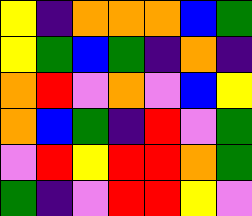[["yellow", "indigo", "orange", "orange", "orange", "blue", "green"], ["yellow", "green", "blue", "green", "indigo", "orange", "indigo"], ["orange", "red", "violet", "orange", "violet", "blue", "yellow"], ["orange", "blue", "green", "indigo", "red", "violet", "green"], ["violet", "red", "yellow", "red", "red", "orange", "green"], ["green", "indigo", "violet", "red", "red", "yellow", "violet"]]